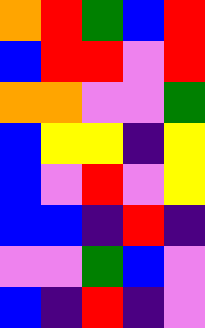[["orange", "red", "green", "blue", "red"], ["blue", "red", "red", "violet", "red"], ["orange", "orange", "violet", "violet", "green"], ["blue", "yellow", "yellow", "indigo", "yellow"], ["blue", "violet", "red", "violet", "yellow"], ["blue", "blue", "indigo", "red", "indigo"], ["violet", "violet", "green", "blue", "violet"], ["blue", "indigo", "red", "indigo", "violet"]]